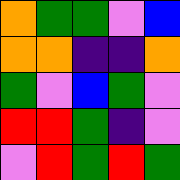[["orange", "green", "green", "violet", "blue"], ["orange", "orange", "indigo", "indigo", "orange"], ["green", "violet", "blue", "green", "violet"], ["red", "red", "green", "indigo", "violet"], ["violet", "red", "green", "red", "green"]]